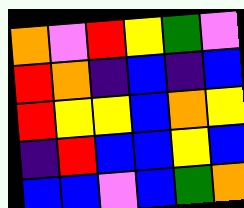[["orange", "violet", "red", "yellow", "green", "violet"], ["red", "orange", "indigo", "blue", "indigo", "blue"], ["red", "yellow", "yellow", "blue", "orange", "yellow"], ["indigo", "red", "blue", "blue", "yellow", "blue"], ["blue", "blue", "violet", "blue", "green", "orange"]]